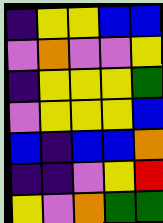[["indigo", "yellow", "yellow", "blue", "blue"], ["violet", "orange", "violet", "violet", "yellow"], ["indigo", "yellow", "yellow", "yellow", "green"], ["violet", "yellow", "yellow", "yellow", "blue"], ["blue", "indigo", "blue", "blue", "orange"], ["indigo", "indigo", "violet", "yellow", "red"], ["yellow", "violet", "orange", "green", "green"]]